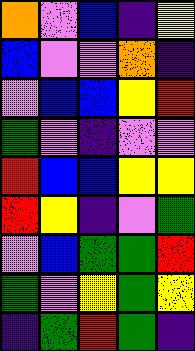[["orange", "violet", "blue", "indigo", "yellow"], ["blue", "violet", "violet", "orange", "indigo"], ["violet", "blue", "blue", "yellow", "red"], ["green", "violet", "indigo", "violet", "violet"], ["red", "blue", "blue", "yellow", "yellow"], ["red", "yellow", "indigo", "violet", "green"], ["violet", "blue", "green", "green", "red"], ["green", "violet", "yellow", "green", "yellow"], ["indigo", "green", "red", "green", "indigo"]]